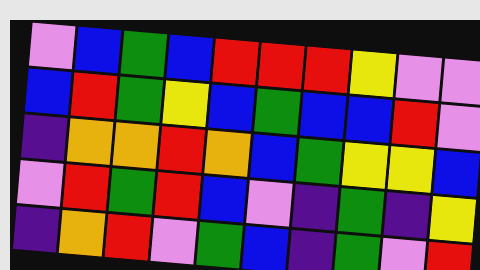[["violet", "blue", "green", "blue", "red", "red", "red", "yellow", "violet", "violet"], ["blue", "red", "green", "yellow", "blue", "green", "blue", "blue", "red", "violet"], ["indigo", "orange", "orange", "red", "orange", "blue", "green", "yellow", "yellow", "blue"], ["violet", "red", "green", "red", "blue", "violet", "indigo", "green", "indigo", "yellow"], ["indigo", "orange", "red", "violet", "green", "blue", "indigo", "green", "violet", "red"]]